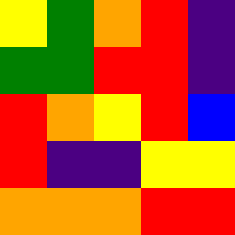[["yellow", "green", "orange", "red", "indigo"], ["green", "green", "red", "red", "indigo"], ["red", "orange", "yellow", "red", "blue"], ["red", "indigo", "indigo", "yellow", "yellow"], ["orange", "orange", "orange", "red", "red"]]